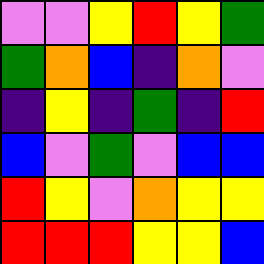[["violet", "violet", "yellow", "red", "yellow", "green"], ["green", "orange", "blue", "indigo", "orange", "violet"], ["indigo", "yellow", "indigo", "green", "indigo", "red"], ["blue", "violet", "green", "violet", "blue", "blue"], ["red", "yellow", "violet", "orange", "yellow", "yellow"], ["red", "red", "red", "yellow", "yellow", "blue"]]